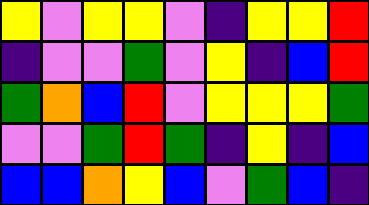[["yellow", "violet", "yellow", "yellow", "violet", "indigo", "yellow", "yellow", "red"], ["indigo", "violet", "violet", "green", "violet", "yellow", "indigo", "blue", "red"], ["green", "orange", "blue", "red", "violet", "yellow", "yellow", "yellow", "green"], ["violet", "violet", "green", "red", "green", "indigo", "yellow", "indigo", "blue"], ["blue", "blue", "orange", "yellow", "blue", "violet", "green", "blue", "indigo"]]